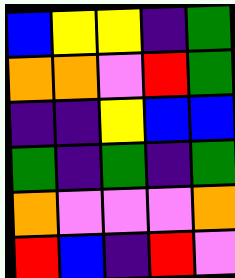[["blue", "yellow", "yellow", "indigo", "green"], ["orange", "orange", "violet", "red", "green"], ["indigo", "indigo", "yellow", "blue", "blue"], ["green", "indigo", "green", "indigo", "green"], ["orange", "violet", "violet", "violet", "orange"], ["red", "blue", "indigo", "red", "violet"]]